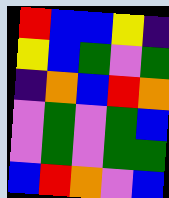[["red", "blue", "blue", "yellow", "indigo"], ["yellow", "blue", "green", "violet", "green"], ["indigo", "orange", "blue", "red", "orange"], ["violet", "green", "violet", "green", "blue"], ["violet", "green", "violet", "green", "green"], ["blue", "red", "orange", "violet", "blue"]]